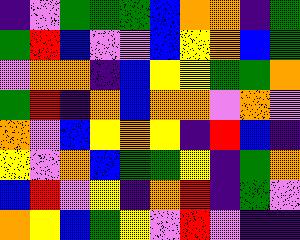[["indigo", "violet", "green", "green", "green", "blue", "orange", "orange", "indigo", "green"], ["green", "red", "blue", "violet", "violet", "blue", "yellow", "orange", "blue", "green"], ["violet", "orange", "orange", "indigo", "blue", "yellow", "yellow", "green", "green", "orange"], ["green", "red", "indigo", "orange", "blue", "orange", "orange", "violet", "orange", "violet"], ["orange", "violet", "blue", "yellow", "orange", "yellow", "indigo", "red", "blue", "indigo"], ["yellow", "violet", "orange", "blue", "green", "green", "yellow", "indigo", "green", "orange"], ["blue", "red", "violet", "yellow", "indigo", "orange", "red", "indigo", "green", "violet"], ["orange", "yellow", "blue", "green", "yellow", "violet", "red", "violet", "indigo", "indigo"]]